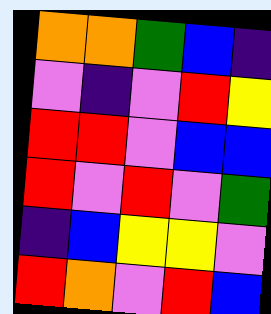[["orange", "orange", "green", "blue", "indigo"], ["violet", "indigo", "violet", "red", "yellow"], ["red", "red", "violet", "blue", "blue"], ["red", "violet", "red", "violet", "green"], ["indigo", "blue", "yellow", "yellow", "violet"], ["red", "orange", "violet", "red", "blue"]]